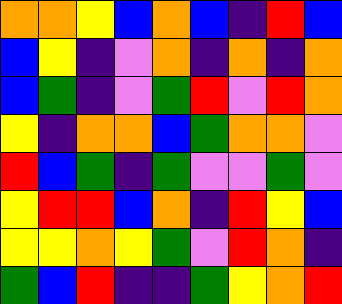[["orange", "orange", "yellow", "blue", "orange", "blue", "indigo", "red", "blue"], ["blue", "yellow", "indigo", "violet", "orange", "indigo", "orange", "indigo", "orange"], ["blue", "green", "indigo", "violet", "green", "red", "violet", "red", "orange"], ["yellow", "indigo", "orange", "orange", "blue", "green", "orange", "orange", "violet"], ["red", "blue", "green", "indigo", "green", "violet", "violet", "green", "violet"], ["yellow", "red", "red", "blue", "orange", "indigo", "red", "yellow", "blue"], ["yellow", "yellow", "orange", "yellow", "green", "violet", "red", "orange", "indigo"], ["green", "blue", "red", "indigo", "indigo", "green", "yellow", "orange", "red"]]